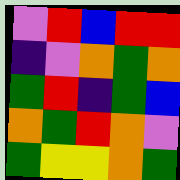[["violet", "red", "blue", "red", "red"], ["indigo", "violet", "orange", "green", "orange"], ["green", "red", "indigo", "green", "blue"], ["orange", "green", "red", "orange", "violet"], ["green", "yellow", "yellow", "orange", "green"]]